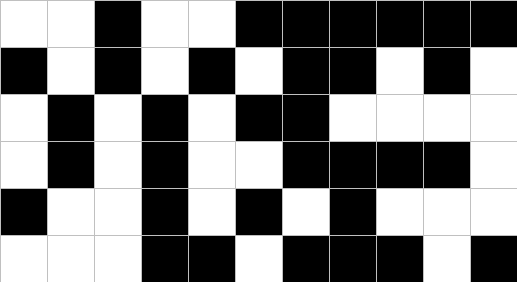[["white", "white", "black", "white", "white", "black", "black", "black", "black", "black", "black"], ["black", "white", "black", "white", "black", "white", "black", "black", "white", "black", "white"], ["white", "black", "white", "black", "white", "black", "black", "white", "white", "white", "white"], ["white", "black", "white", "black", "white", "white", "black", "black", "black", "black", "white"], ["black", "white", "white", "black", "white", "black", "white", "black", "white", "white", "white"], ["white", "white", "white", "black", "black", "white", "black", "black", "black", "white", "black"]]